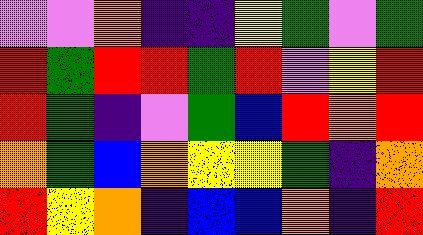[["violet", "violet", "orange", "indigo", "indigo", "yellow", "green", "violet", "green"], ["red", "green", "red", "red", "green", "red", "violet", "yellow", "red"], ["red", "green", "indigo", "violet", "green", "blue", "red", "orange", "red"], ["orange", "green", "blue", "orange", "yellow", "yellow", "green", "indigo", "orange"], ["red", "yellow", "orange", "indigo", "blue", "blue", "orange", "indigo", "red"]]